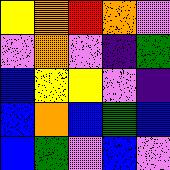[["yellow", "orange", "red", "orange", "violet"], ["violet", "orange", "violet", "indigo", "green"], ["blue", "yellow", "yellow", "violet", "indigo"], ["blue", "orange", "blue", "green", "blue"], ["blue", "green", "violet", "blue", "violet"]]